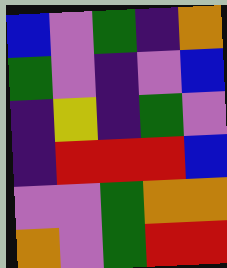[["blue", "violet", "green", "indigo", "orange"], ["green", "violet", "indigo", "violet", "blue"], ["indigo", "yellow", "indigo", "green", "violet"], ["indigo", "red", "red", "red", "blue"], ["violet", "violet", "green", "orange", "orange"], ["orange", "violet", "green", "red", "red"]]